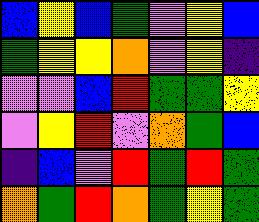[["blue", "yellow", "blue", "green", "violet", "yellow", "blue"], ["green", "yellow", "yellow", "orange", "violet", "yellow", "indigo"], ["violet", "violet", "blue", "red", "green", "green", "yellow"], ["violet", "yellow", "red", "violet", "orange", "green", "blue"], ["indigo", "blue", "violet", "red", "green", "red", "green"], ["orange", "green", "red", "orange", "green", "yellow", "green"]]